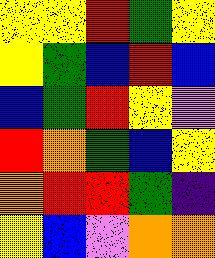[["yellow", "yellow", "red", "green", "yellow"], ["yellow", "green", "blue", "red", "blue"], ["blue", "green", "red", "yellow", "violet"], ["red", "orange", "green", "blue", "yellow"], ["orange", "red", "red", "green", "indigo"], ["yellow", "blue", "violet", "orange", "orange"]]